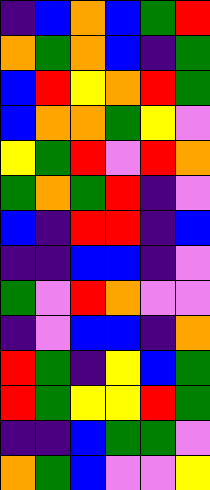[["indigo", "blue", "orange", "blue", "green", "red"], ["orange", "green", "orange", "blue", "indigo", "green"], ["blue", "red", "yellow", "orange", "red", "green"], ["blue", "orange", "orange", "green", "yellow", "violet"], ["yellow", "green", "red", "violet", "red", "orange"], ["green", "orange", "green", "red", "indigo", "violet"], ["blue", "indigo", "red", "red", "indigo", "blue"], ["indigo", "indigo", "blue", "blue", "indigo", "violet"], ["green", "violet", "red", "orange", "violet", "violet"], ["indigo", "violet", "blue", "blue", "indigo", "orange"], ["red", "green", "indigo", "yellow", "blue", "green"], ["red", "green", "yellow", "yellow", "red", "green"], ["indigo", "indigo", "blue", "green", "green", "violet"], ["orange", "green", "blue", "violet", "violet", "yellow"]]